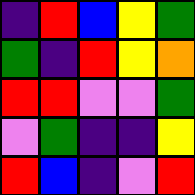[["indigo", "red", "blue", "yellow", "green"], ["green", "indigo", "red", "yellow", "orange"], ["red", "red", "violet", "violet", "green"], ["violet", "green", "indigo", "indigo", "yellow"], ["red", "blue", "indigo", "violet", "red"]]